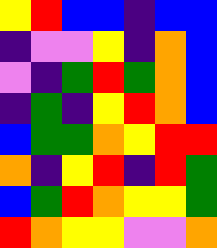[["yellow", "red", "blue", "blue", "indigo", "blue", "blue"], ["indigo", "violet", "violet", "yellow", "indigo", "orange", "blue"], ["violet", "indigo", "green", "red", "green", "orange", "blue"], ["indigo", "green", "indigo", "yellow", "red", "orange", "blue"], ["blue", "green", "green", "orange", "yellow", "red", "red"], ["orange", "indigo", "yellow", "red", "indigo", "red", "green"], ["blue", "green", "red", "orange", "yellow", "yellow", "green"], ["red", "orange", "yellow", "yellow", "violet", "violet", "orange"]]